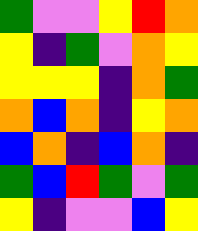[["green", "violet", "violet", "yellow", "red", "orange"], ["yellow", "indigo", "green", "violet", "orange", "yellow"], ["yellow", "yellow", "yellow", "indigo", "orange", "green"], ["orange", "blue", "orange", "indigo", "yellow", "orange"], ["blue", "orange", "indigo", "blue", "orange", "indigo"], ["green", "blue", "red", "green", "violet", "green"], ["yellow", "indigo", "violet", "violet", "blue", "yellow"]]